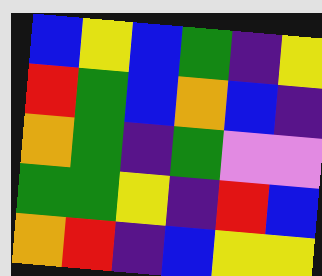[["blue", "yellow", "blue", "green", "indigo", "yellow"], ["red", "green", "blue", "orange", "blue", "indigo"], ["orange", "green", "indigo", "green", "violet", "violet"], ["green", "green", "yellow", "indigo", "red", "blue"], ["orange", "red", "indigo", "blue", "yellow", "yellow"]]